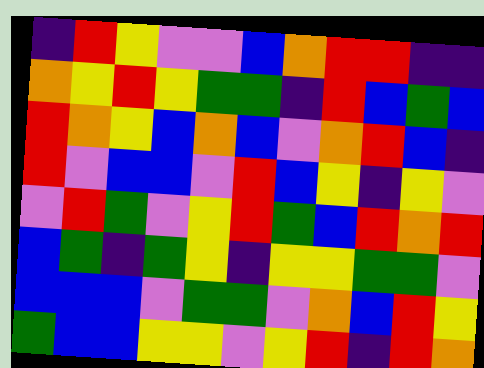[["indigo", "red", "yellow", "violet", "violet", "blue", "orange", "red", "red", "indigo", "indigo"], ["orange", "yellow", "red", "yellow", "green", "green", "indigo", "red", "blue", "green", "blue"], ["red", "orange", "yellow", "blue", "orange", "blue", "violet", "orange", "red", "blue", "indigo"], ["red", "violet", "blue", "blue", "violet", "red", "blue", "yellow", "indigo", "yellow", "violet"], ["violet", "red", "green", "violet", "yellow", "red", "green", "blue", "red", "orange", "red"], ["blue", "green", "indigo", "green", "yellow", "indigo", "yellow", "yellow", "green", "green", "violet"], ["blue", "blue", "blue", "violet", "green", "green", "violet", "orange", "blue", "red", "yellow"], ["green", "blue", "blue", "yellow", "yellow", "violet", "yellow", "red", "indigo", "red", "orange"]]